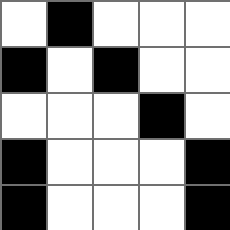[["white", "black", "white", "white", "white"], ["black", "white", "black", "white", "white"], ["white", "white", "white", "black", "white"], ["black", "white", "white", "white", "black"], ["black", "white", "white", "white", "black"]]